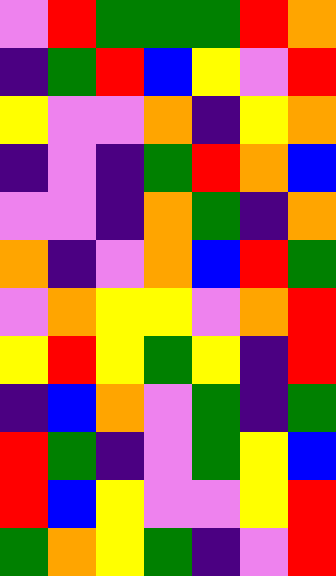[["violet", "red", "green", "green", "green", "red", "orange"], ["indigo", "green", "red", "blue", "yellow", "violet", "red"], ["yellow", "violet", "violet", "orange", "indigo", "yellow", "orange"], ["indigo", "violet", "indigo", "green", "red", "orange", "blue"], ["violet", "violet", "indigo", "orange", "green", "indigo", "orange"], ["orange", "indigo", "violet", "orange", "blue", "red", "green"], ["violet", "orange", "yellow", "yellow", "violet", "orange", "red"], ["yellow", "red", "yellow", "green", "yellow", "indigo", "red"], ["indigo", "blue", "orange", "violet", "green", "indigo", "green"], ["red", "green", "indigo", "violet", "green", "yellow", "blue"], ["red", "blue", "yellow", "violet", "violet", "yellow", "red"], ["green", "orange", "yellow", "green", "indigo", "violet", "red"]]